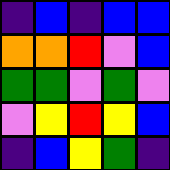[["indigo", "blue", "indigo", "blue", "blue"], ["orange", "orange", "red", "violet", "blue"], ["green", "green", "violet", "green", "violet"], ["violet", "yellow", "red", "yellow", "blue"], ["indigo", "blue", "yellow", "green", "indigo"]]